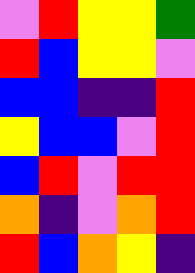[["violet", "red", "yellow", "yellow", "green"], ["red", "blue", "yellow", "yellow", "violet"], ["blue", "blue", "indigo", "indigo", "red"], ["yellow", "blue", "blue", "violet", "red"], ["blue", "red", "violet", "red", "red"], ["orange", "indigo", "violet", "orange", "red"], ["red", "blue", "orange", "yellow", "indigo"]]